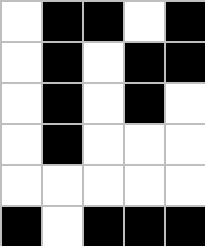[["white", "black", "black", "white", "black"], ["white", "black", "white", "black", "black"], ["white", "black", "white", "black", "white"], ["white", "black", "white", "white", "white"], ["white", "white", "white", "white", "white"], ["black", "white", "black", "black", "black"]]